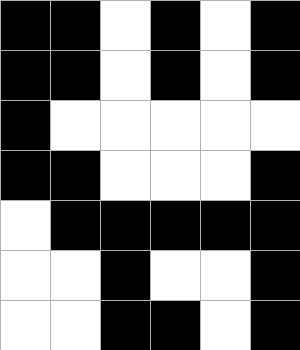[["black", "black", "white", "black", "white", "black"], ["black", "black", "white", "black", "white", "black"], ["black", "white", "white", "white", "white", "white"], ["black", "black", "white", "white", "white", "black"], ["white", "black", "black", "black", "black", "black"], ["white", "white", "black", "white", "white", "black"], ["white", "white", "black", "black", "white", "black"]]